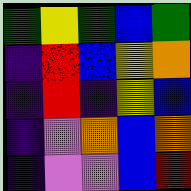[["green", "yellow", "green", "blue", "green"], ["indigo", "red", "blue", "yellow", "orange"], ["indigo", "red", "indigo", "yellow", "blue"], ["indigo", "violet", "orange", "blue", "orange"], ["indigo", "violet", "violet", "blue", "red"]]